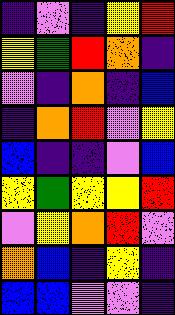[["indigo", "violet", "indigo", "yellow", "red"], ["yellow", "green", "red", "orange", "indigo"], ["violet", "indigo", "orange", "indigo", "blue"], ["indigo", "orange", "red", "violet", "yellow"], ["blue", "indigo", "indigo", "violet", "blue"], ["yellow", "green", "yellow", "yellow", "red"], ["violet", "yellow", "orange", "red", "violet"], ["orange", "blue", "indigo", "yellow", "indigo"], ["blue", "blue", "violet", "violet", "indigo"]]